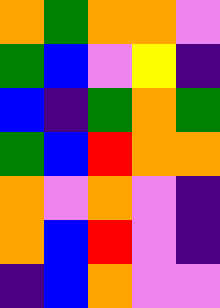[["orange", "green", "orange", "orange", "violet"], ["green", "blue", "violet", "yellow", "indigo"], ["blue", "indigo", "green", "orange", "green"], ["green", "blue", "red", "orange", "orange"], ["orange", "violet", "orange", "violet", "indigo"], ["orange", "blue", "red", "violet", "indigo"], ["indigo", "blue", "orange", "violet", "violet"]]